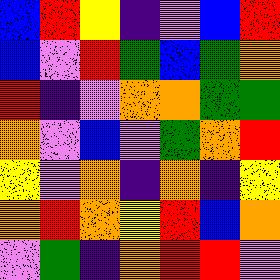[["blue", "red", "yellow", "indigo", "violet", "blue", "red"], ["blue", "violet", "red", "green", "blue", "green", "orange"], ["red", "indigo", "violet", "orange", "orange", "green", "green"], ["orange", "violet", "blue", "violet", "green", "orange", "red"], ["yellow", "violet", "orange", "indigo", "orange", "indigo", "yellow"], ["orange", "red", "orange", "yellow", "red", "blue", "orange"], ["violet", "green", "indigo", "orange", "red", "red", "violet"]]